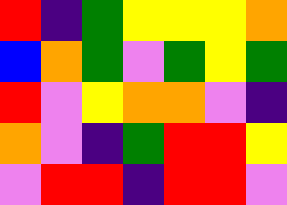[["red", "indigo", "green", "yellow", "yellow", "yellow", "orange"], ["blue", "orange", "green", "violet", "green", "yellow", "green"], ["red", "violet", "yellow", "orange", "orange", "violet", "indigo"], ["orange", "violet", "indigo", "green", "red", "red", "yellow"], ["violet", "red", "red", "indigo", "red", "red", "violet"]]